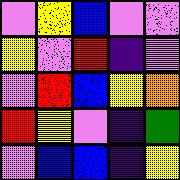[["violet", "yellow", "blue", "violet", "violet"], ["yellow", "violet", "red", "indigo", "violet"], ["violet", "red", "blue", "yellow", "orange"], ["red", "yellow", "violet", "indigo", "green"], ["violet", "blue", "blue", "indigo", "yellow"]]